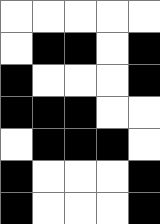[["white", "white", "white", "white", "white"], ["white", "black", "black", "white", "black"], ["black", "white", "white", "white", "black"], ["black", "black", "black", "white", "white"], ["white", "black", "black", "black", "white"], ["black", "white", "white", "white", "black"], ["black", "white", "white", "white", "black"]]